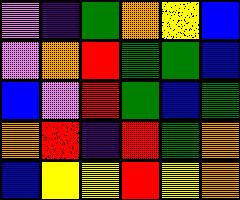[["violet", "indigo", "green", "orange", "yellow", "blue"], ["violet", "orange", "red", "green", "green", "blue"], ["blue", "violet", "red", "green", "blue", "green"], ["orange", "red", "indigo", "red", "green", "orange"], ["blue", "yellow", "yellow", "red", "yellow", "orange"]]